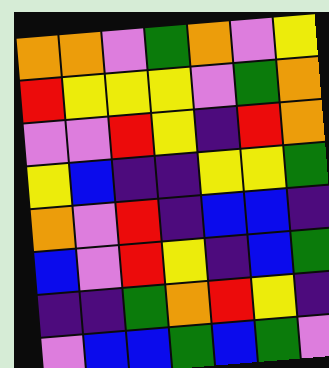[["orange", "orange", "violet", "green", "orange", "violet", "yellow"], ["red", "yellow", "yellow", "yellow", "violet", "green", "orange"], ["violet", "violet", "red", "yellow", "indigo", "red", "orange"], ["yellow", "blue", "indigo", "indigo", "yellow", "yellow", "green"], ["orange", "violet", "red", "indigo", "blue", "blue", "indigo"], ["blue", "violet", "red", "yellow", "indigo", "blue", "green"], ["indigo", "indigo", "green", "orange", "red", "yellow", "indigo"], ["violet", "blue", "blue", "green", "blue", "green", "violet"]]